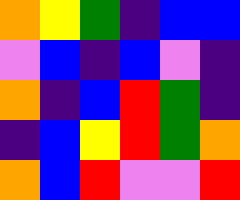[["orange", "yellow", "green", "indigo", "blue", "blue"], ["violet", "blue", "indigo", "blue", "violet", "indigo"], ["orange", "indigo", "blue", "red", "green", "indigo"], ["indigo", "blue", "yellow", "red", "green", "orange"], ["orange", "blue", "red", "violet", "violet", "red"]]